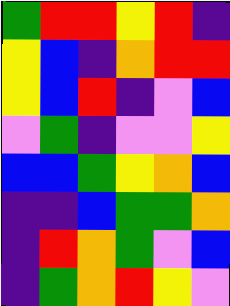[["green", "red", "red", "yellow", "red", "indigo"], ["yellow", "blue", "indigo", "orange", "red", "red"], ["yellow", "blue", "red", "indigo", "violet", "blue"], ["violet", "green", "indigo", "violet", "violet", "yellow"], ["blue", "blue", "green", "yellow", "orange", "blue"], ["indigo", "indigo", "blue", "green", "green", "orange"], ["indigo", "red", "orange", "green", "violet", "blue"], ["indigo", "green", "orange", "red", "yellow", "violet"]]